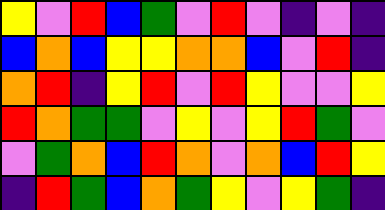[["yellow", "violet", "red", "blue", "green", "violet", "red", "violet", "indigo", "violet", "indigo"], ["blue", "orange", "blue", "yellow", "yellow", "orange", "orange", "blue", "violet", "red", "indigo"], ["orange", "red", "indigo", "yellow", "red", "violet", "red", "yellow", "violet", "violet", "yellow"], ["red", "orange", "green", "green", "violet", "yellow", "violet", "yellow", "red", "green", "violet"], ["violet", "green", "orange", "blue", "red", "orange", "violet", "orange", "blue", "red", "yellow"], ["indigo", "red", "green", "blue", "orange", "green", "yellow", "violet", "yellow", "green", "indigo"]]